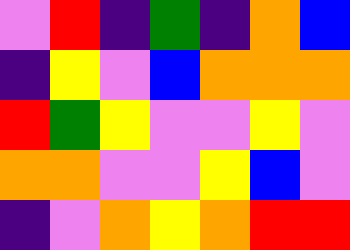[["violet", "red", "indigo", "green", "indigo", "orange", "blue"], ["indigo", "yellow", "violet", "blue", "orange", "orange", "orange"], ["red", "green", "yellow", "violet", "violet", "yellow", "violet"], ["orange", "orange", "violet", "violet", "yellow", "blue", "violet"], ["indigo", "violet", "orange", "yellow", "orange", "red", "red"]]